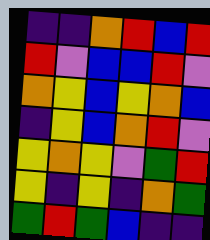[["indigo", "indigo", "orange", "red", "blue", "red"], ["red", "violet", "blue", "blue", "red", "violet"], ["orange", "yellow", "blue", "yellow", "orange", "blue"], ["indigo", "yellow", "blue", "orange", "red", "violet"], ["yellow", "orange", "yellow", "violet", "green", "red"], ["yellow", "indigo", "yellow", "indigo", "orange", "green"], ["green", "red", "green", "blue", "indigo", "indigo"]]